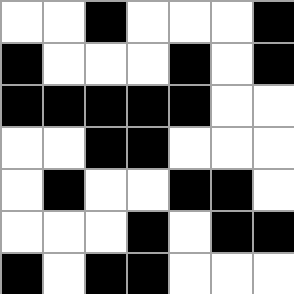[["white", "white", "black", "white", "white", "white", "black"], ["black", "white", "white", "white", "black", "white", "black"], ["black", "black", "black", "black", "black", "white", "white"], ["white", "white", "black", "black", "white", "white", "white"], ["white", "black", "white", "white", "black", "black", "white"], ["white", "white", "white", "black", "white", "black", "black"], ["black", "white", "black", "black", "white", "white", "white"]]